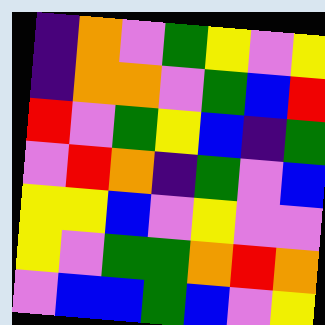[["indigo", "orange", "violet", "green", "yellow", "violet", "yellow"], ["indigo", "orange", "orange", "violet", "green", "blue", "red"], ["red", "violet", "green", "yellow", "blue", "indigo", "green"], ["violet", "red", "orange", "indigo", "green", "violet", "blue"], ["yellow", "yellow", "blue", "violet", "yellow", "violet", "violet"], ["yellow", "violet", "green", "green", "orange", "red", "orange"], ["violet", "blue", "blue", "green", "blue", "violet", "yellow"]]